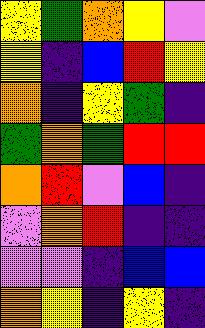[["yellow", "green", "orange", "yellow", "violet"], ["yellow", "indigo", "blue", "red", "yellow"], ["orange", "indigo", "yellow", "green", "indigo"], ["green", "orange", "green", "red", "red"], ["orange", "red", "violet", "blue", "indigo"], ["violet", "orange", "red", "indigo", "indigo"], ["violet", "violet", "indigo", "blue", "blue"], ["orange", "yellow", "indigo", "yellow", "indigo"]]